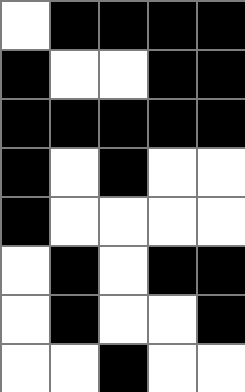[["white", "black", "black", "black", "black"], ["black", "white", "white", "black", "black"], ["black", "black", "black", "black", "black"], ["black", "white", "black", "white", "white"], ["black", "white", "white", "white", "white"], ["white", "black", "white", "black", "black"], ["white", "black", "white", "white", "black"], ["white", "white", "black", "white", "white"]]